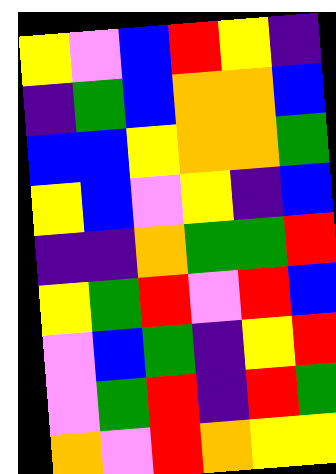[["yellow", "violet", "blue", "red", "yellow", "indigo"], ["indigo", "green", "blue", "orange", "orange", "blue"], ["blue", "blue", "yellow", "orange", "orange", "green"], ["yellow", "blue", "violet", "yellow", "indigo", "blue"], ["indigo", "indigo", "orange", "green", "green", "red"], ["yellow", "green", "red", "violet", "red", "blue"], ["violet", "blue", "green", "indigo", "yellow", "red"], ["violet", "green", "red", "indigo", "red", "green"], ["orange", "violet", "red", "orange", "yellow", "yellow"]]